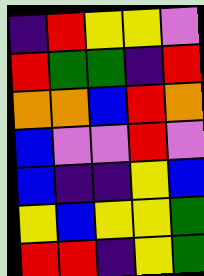[["indigo", "red", "yellow", "yellow", "violet"], ["red", "green", "green", "indigo", "red"], ["orange", "orange", "blue", "red", "orange"], ["blue", "violet", "violet", "red", "violet"], ["blue", "indigo", "indigo", "yellow", "blue"], ["yellow", "blue", "yellow", "yellow", "green"], ["red", "red", "indigo", "yellow", "green"]]